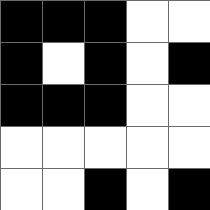[["black", "black", "black", "white", "white"], ["black", "white", "black", "white", "black"], ["black", "black", "black", "white", "white"], ["white", "white", "white", "white", "white"], ["white", "white", "black", "white", "black"]]